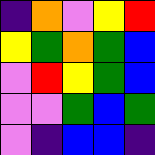[["indigo", "orange", "violet", "yellow", "red"], ["yellow", "green", "orange", "green", "blue"], ["violet", "red", "yellow", "green", "blue"], ["violet", "violet", "green", "blue", "green"], ["violet", "indigo", "blue", "blue", "indigo"]]